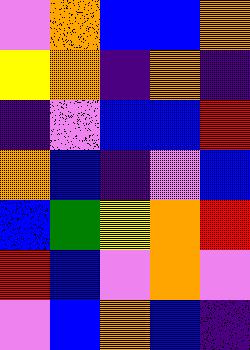[["violet", "orange", "blue", "blue", "orange"], ["yellow", "orange", "indigo", "orange", "indigo"], ["indigo", "violet", "blue", "blue", "red"], ["orange", "blue", "indigo", "violet", "blue"], ["blue", "green", "yellow", "orange", "red"], ["red", "blue", "violet", "orange", "violet"], ["violet", "blue", "orange", "blue", "indigo"]]